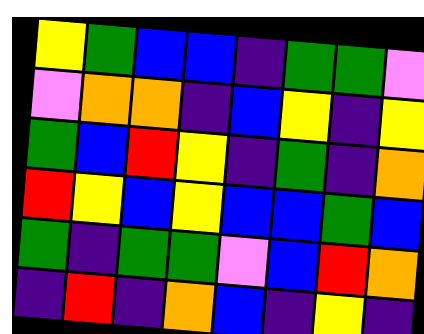[["yellow", "green", "blue", "blue", "indigo", "green", "green", "violet"], ["violet", "orange", "orange", "indigo", "blue", "yellow", "indigo", "yellow"], ["green", "blue", "red", "yellow", "indigo", "green", "indigo", "orange"], ["red", "yellow", "blue", "yellow", "blue", "blue", "green", "blue"], ["green", "indigo", "green", "green", "violet", "blue", "red", "orange"], ["indigo", "red", "indigo", "orange", "blue", "indigo", "yellow", "indigo"]]